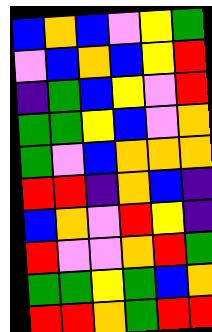[["blue", "orange", "blue", "violet", "yellow", "green"], ["violet", "blue", "orange", "blue", "yellow", "red"], ["indigo", "green", "blue", "yellow", "violet", "red"], ["green", "green", "yellow", "blue", "violet", "orange"], ["green", "violet", "blue", "orange", "orange", "orange"], ["red", "red", "indigo", "orange", "blue", "indigo"], ["blue", "orange", "violet", "red", "yellow", "indigo"], ["red", "violet", "violet", "orange", "red", "green"], ["green", "green", "yellow", "green", "blue", "orange"], ["red", "red", "orange", "green", "red", "red"]]